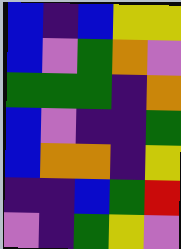[["blue", "indigo", "blue", "yellow", "yellow"], ["blue", "violet", "green", "orange", "violet"], ["green", "green", "green", "indigo", "orange"], ["blue", "violet", "indigo", "indigo", "green"], ["blue", "orange", "orange", "indigo", "yellow"], ["indigo", "indigo", "blue", "green", "red"], ["violet", "indigo", "green", "yellow", "violet"]]